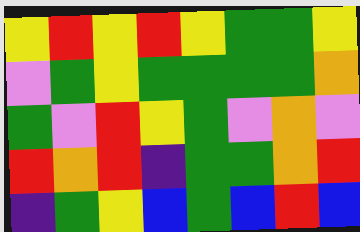[["yellow", "red", "yellow", "red", "yellow", "green", "green", "yellow"], ["violet", "green", "yellow", "green", "green", "green", "green", "orange"], ["green", "violet", "red", "yellow", "green", "violet", "orange", "violet"], ["red", "orange", "red", "indigo", "green", "green", "orange", "red"], ["indigo", "green", "yellow", "blue", "green", "blue", "red", "blue"]]